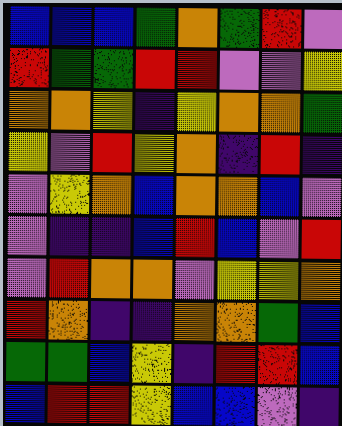[["blue", "blue", "blue", "green", "orange", "green", "red", "violet"], ["red", "green", "green", "red", "red", "violet", "violet", "yellow"], ["orange", "orange", "yellow", "indigo", "yellow", "orange", "orange", "green"], ["yellow", "violet", "red", "yellow", "orange", "indigo", "red", "indigo"], ["violet", "yellow", "orange", "blue", "orange", "orange", "blue", "violet"], ["violet", "indigo", "indigo", "blue", "red", "blue", "violet", "red"], ["violet", "red", "orange", "orange", "violet", "yellow", "yellow", "orange"], ["red", "orange", "indigo", "indigo", "orange", "orange", "green", "blue"], ["green", "green", "blue", "yellow", "indigo", "red", "red", "blue"], ["blue", "red", "red", "yellow", "blue", "blue", "violet", "indigo"]]